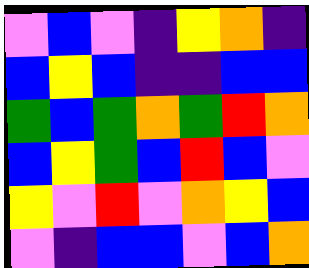[["violet", "blue", "violet", "indigo", "yellow", "orange", "indigo"], ["blue", "yellow", "blue", "indigo", "indigo", "blue", "blue"], ["green", "blue", "green", "orange", "green", "red", "orange"], ["blue", "yellow", "green", "blue", "red", "blue", "violet"], ["yellow", "violet", "red", "violet", "orange", "yellow", "blue"], ["violet", "indigo", "blue", "blue", "violet", "blue", "orange"]]